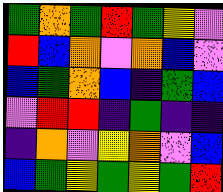[["green", "orange", "green", "red", "green", "yellow", "violet"], ["red", "blue", "orange", "violet", "orange", "blue", "violet"], ["blue", "green", "orange", "blue", "indigo", "green", "blue"], ["violet", "red", "red", "indigo", "green", "indigo", "indigo"], ["indigo", "orange", "violet", "yellow", "orange", "violet", "blue"], ["blue", "green", "yellow", "green", "yellow", "green", "red"]]